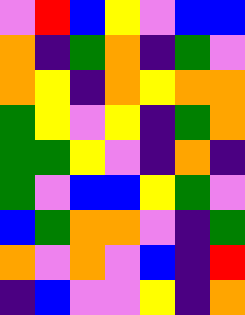[["violet", "red", "blue", "yellow", "violet", "blue", "blue"], ["orange", "indigo", "green", "orange", "indigo", "green", "violet"], ["orange", "yellow", "indigo", "orange", "yellow", "orange", "orange"], ["green", "yellow", "violet", "yellow", "indigo", "green", "orange"], ["green", "green", "yellow", "violet", "indigo", "orange", "indigo"], ["green", "violet", "blue", "blue", "yellow", "green", "violet"], ["blue", "green", "orange", "orange", "violet", "indigo", "green"], ["orange", "violet", "orange", "violet", "blue", "indigo", "red"], ["indigo", "blue", "violet", "violet", "yellow", "indigo", "orange"]]